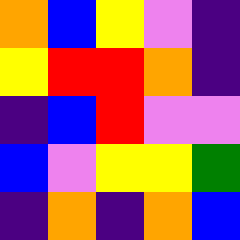[["orange", "blue", "yellow", "violet", "indigo"], ["yellow", "red", "red", "orange", "indigo"], ["indigo", "blue", "red", "violet", "violet"], ["blue", "violet", "yellow", "yellow", "green"], ["indigo", "orange", "indigo", "orange", "blue"]]